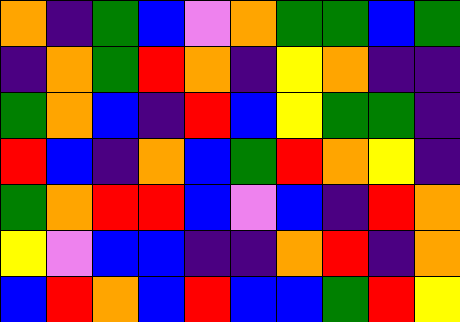[["orange", "indigo", "green", "blue", "violet", "orange", "green", "green", "blue", "green"], ["indigo", "orange", "green", "red", "orange", "indigo", "yellow", "orange", "indigo", "indigo"], ["green", "orange", "blue", "indigo", "red", "blue", "yellow", "green", "green", "indigo"], ["red", "blue", "indigo", "orange", "blue", "green", "red", "orange", "yellow", "indigo"], ["green", "orange", "red", "red", "blue", "violet", "blue", "indigo", "red", "orange"], ["yellow", "violet", "blue", "blue", "indigo", "indigo", "orange", "red", "indigo", "orange"], ["blue", "red", "orange", "blue", "red", "blue", "blue", "green", "red", "yellow"]]